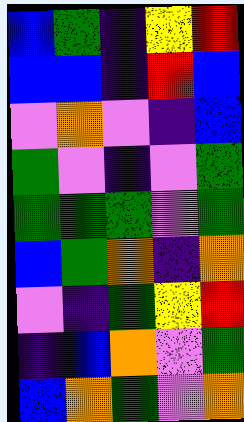[["blue", "green", "indigo", "yellow", "red"], ["blue", "blue", "indigo", "red", "blue"], ["violet", "orange", "violet", "indigo", "blue"], ["green", "violet", "indigo", "violet", "green"], ["green", "green", "green", "violet", "green"], ["blue", "green", "orange", "indigo", "orange"], ["violet", "indigo", "green", "yellow", "red"], ["indigo", "blue", "orange", "violet", "green"], ["blue", "orange", "green", "violet", "orange"]]